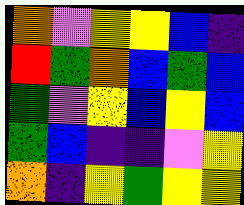[["orange", "violet", "yellow", "yellow", "blue", "indigo"], ["red", "green", "orange", "blue", "green", "blue"], ["green", "violet", "yellow", "blue", "yellow", "blue"], ["green", "blue", "indigo", "indigo", "violet", "yellow"], ["orange", "indigo", "yellow", "green", "yellow", "yellow"]]